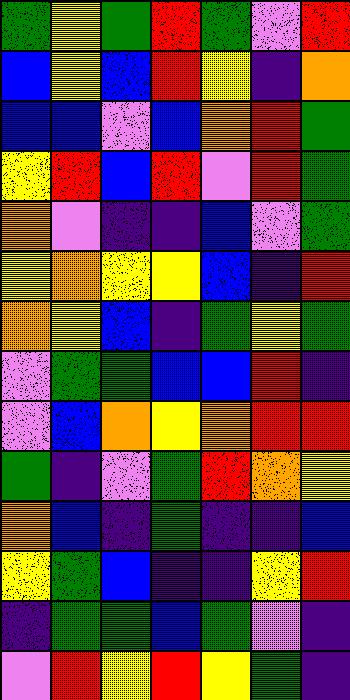[["green", "yellow", "green", "red", "green", "violet", "red"], ["blue", "yellow", "blue", "red", "yellow", "indigo", "orange"], ["blue", "blue", "violet", "blue", "orange", "red", "green"], ["yellow", "red", "blue", "red", "violet", "red", "green"], ["orange", "violet", "indigo", "indigo", "blue", "violet", "green"], ["yellow", "orange", "yellow", "yellow", "blue", "indigo", "red"], ["orange", "yellow", "blue", "indigo", "green", "yellow", "green"], ["violet", "green", "green", "blue", "blue", "red", "indigo"], ["violet", "blue", "orange", "yellow", "orange", "red", "red"], ["green", "indigo", "violet", "green", "red", "orange", "yellow"], ["orange", "blue", "indigo", "green", "indigo", "indigo", "blue"], ["yellow", "green", "blue", "indigo", "indigo", "yellow", "red"], ["indigo", "green", "green", "blue", "green", "violet", "indigo"], ["violet", "red", "yellow", "red", "yellow", "green", "indigo"]]